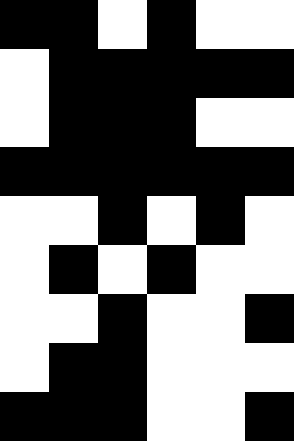[["black", "black", "white", "black", "white", "white"], ["white", "black", "black", "black", "black", "black"], ["white", "black", "black", "black", "white", "white"], ["black", "black", "black", "black", "black", "black"], ["white", "white", "black", "white", "black", "white"], ["white", "black", "white", "black", "white", "white"], ["white", "white", "black", "white", "white", "black"], ["white", "black", "black", "white", "white", "white"], ["black", "black", "black", "white", "white", "black"]]